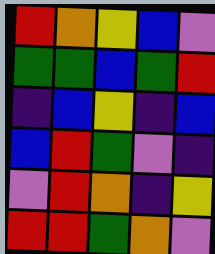[["red", "orange", "yellow", "blue", "violet"], ["green", "green", "blue", "green", "red"], ["indigo", "blue", "yellow", "indigo", "blue"], ["blue", "red", "green", "violet", "indigo"], ["violet", "red", "orange", "indigo", "yellow"], ["red", "red", "green", "orange", "violet"]]